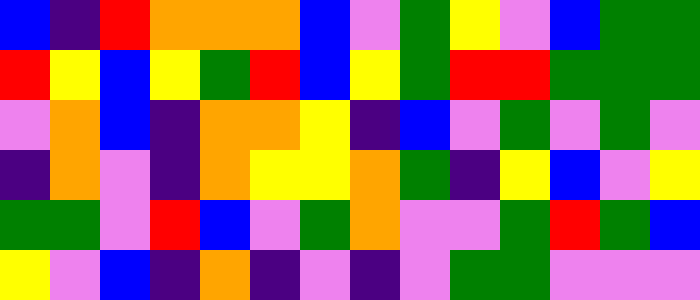[["blue", "indigo", "red", "orange", "orange", "orange", "blue", "violet", "green", "yellow", "violet", "blue", "green", "green"], ["red", "yellow", "blue", "yellow", "green", "red", "blue", "yellow", "green", "red", "red", "green", "green", "green"], ["violet", "orange", "blue", "indigo", "orange", "orange", "yellow", "indigo", "blue", "violet", "green", "violet", "green", "violet"], ["indigo", "orange", "violet", "indigo", "orange", "yellow", "yellow", "orange", "green", "indigo", "yellow", "blue", "violet", "yellow"], ["green", "green", "violet", "red", "blue", "violet", "green", "orange", "violet", "violet", "green", "red", "green", "blue"], ["yellow", "violet", "blue", "indigo", "orange", "indigo", "violet", "indigo", "violet", "green", "green", "violet", "violet", "violet"]]